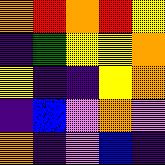[["orange", "red", "orange", "red", "yellow"], ["indigo", "green", "yellow", "yellow", "orange"], ["yellow", "indigo", "indigo", "yellow", "orange"], ["indigo", "blue", "violet", "orange", "violet"], ["orange", "indigo", "violet", "blue", "indigo"]]